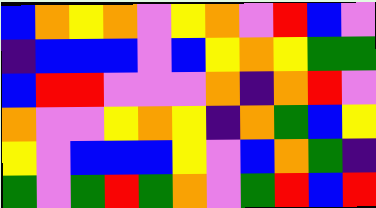[["blue", "orange", "yellow", "orange", "violet", "yellow", "orange", "violet", "red", "blue", "violet"], ["indigo", "blue", "blue", "blue", "violet", "blue", "yellow", "orange", "yellow", "green", "green"], ["blue", "red", "red", "violet", "violet", "violet", "orange", "indigo", "orange", "red", "violet"], ["orange", "violet", "violet", "yellow", "orange", "yellow", "indigo", "orange", "green", "blue", "yellow"], ["yellow", "violet", "blue", "blue", "blue", "yellow", "violet", "blue", "orange", "green", "indigo"], ["green", "violet", "green", "red", "green", "orange", "violet", "green", "red", "blue", "red"]]